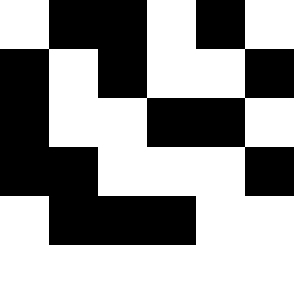[["white", "black", "black", "white", "black", "white"], ["black", "white", "black", "white", "white", "black"], ["black", "white", "white", "black", "black", "white"], ["black", "black", "white", "white", "white", "black"], ["white", "black", "black", "black", "white", "white"], ["white", "white", "white", "white", "white", "white"]]